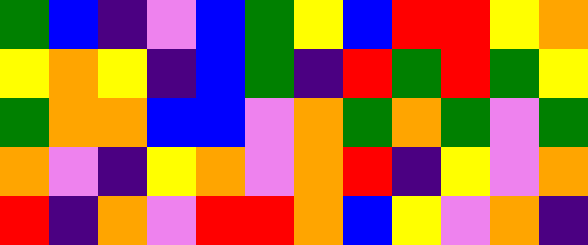[["green", "blue", "indigo", "violet", "blue", "green", "yellow", "blue", "red", "red", "yellow", "orange"], ["yellow", "orange", "yellow", "indigo", "blue", "green", "indigo", "red", "green", "red", "green", "yellow"], ["green", "orange", "orange", "blue", "blue", "violet", "orange", "green", "orange", "green", "violet", "green"], ["orange", "violet", "indigo", "yellow", "orange", "violet", "orange", "red", "indigo", "yellow", "violet", "orange"], ["red", "indigo", "orange", "violet", "red", "red", "orange", "blue", "yellow", "violet", "orange", "indigo"]]